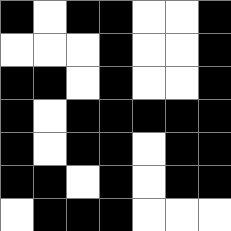[["black", "white", "black", "black", "white", "white", "black"], ["white", "white", "white", "black", "white", "white", "black"], ["black", "black", "white", "black", "white", "white", "black"], ["black", "white", "black", "black", "black", "black", "black"], ["black", "white", "black", "black", "white", "black", "black"], ["black", "black", "white", "black", "white", "black", "black"], ["white", "black", "black", "black", "white", "white", "white"]]